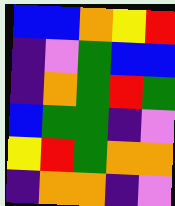[["blue", "blue", "orange", "yellow", "red"], ["indigo", "violet", "green", "blue", "blue"], ["indigo", "orange", "green", "red", "green"], ["blue", "green", "green", "indigo", "violet"], ["yellow", "red", "green", "orange", "orange"], ["indigo", "orange", "orange", "indigo", "violet"]]